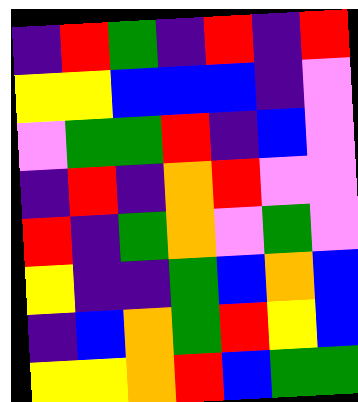[["indigo", "red", "green", "indigo", "red", "indigo", "red"], ["yellow", "yellow", "blue", "blue", "blue", "indigo", "violet"], ["violet", "green", "green", "red", "indigo", "blue", "violet"], ["indigo", "red", "indigo", "orange", "red", "violet", "violet"], ["red", "indigo", "green", "orange", "violet", "green", "violet"], ["yellow", "indigo", "indigo", "green", "blue", "orange", "blue"], ["indigo", "blue", "orange", "green", "red", "yellow", "blue"], ["yellow", "yellow", "orange", "red", "blue", "green", "green"]]